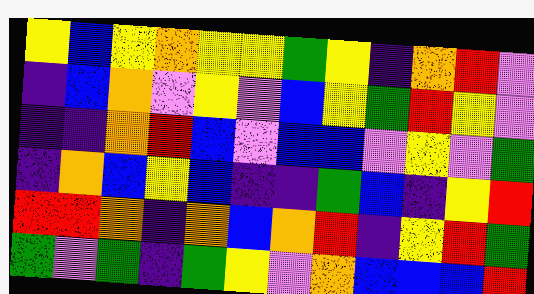[["yellow", "blue", "yellow", "orange", "yellow", "yellow", "green", "yellow", "indigo", "orange", "red", "violet"], ["indigo", "blue", "orange", "violet", "yellow", "violet", "blue", "yellow", "green", "red", "yellow", "violet"], ["indigo", "indigo", "orange", "red", "blue", "violet", "blue", "blue", "violet", "yellow", "violet", "green"], ["indigo", "orange", "blue", "yellow", "blue", "indigo", "indigo", "green", "blue", "indigo", "yellow", "red"], ["red", "red", "orange", "indigo", "orange", "blue", "orange", "red", "indigo", "yellow", "red", "green"], ["green", "violet", "green", "indigo", "green", "yellow", "violet", "orange", "blue", "blue", "blue", "red"]]